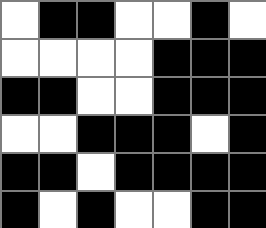[["white", "black", "black", "white", "white", "black", "white"], ["white", "white", "white", "white", "black", "black", "black"], ["black", "black", "white", "white", "black", "black", "black"], ["white", "white", "black", "black", "black", "white", "black"], ["black", "black", "white", "black", "black", "black", "black"], ["black", "white", "black", "white", "white", "black", "black"]]